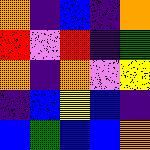[["orange", "indigo", "blue", "indigo", "orange"], ["red", "violet", "red", "indigo", "green"], ["orange", "indigo", "orange", "violet", "yellow"], ["indigo", "blue", "yellow", "blue", "indigo"], ["blue", "green", "blue", "blue", "orange"]]